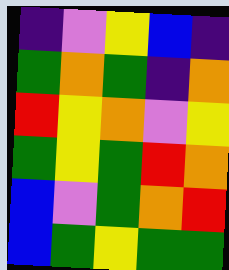[["indigo", "violet", "yellow", "blue", "indigo"], ["green", "orange", "green", "indigo", "orange"], ["red", "yellow", "orange", "violet", "yellow"], ["green", "yellow", "green", "red", "orange"], ["blue", "violet", "green", "orange", "red"], ["blue", "green", "yellow", "green", "green"]]